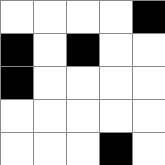[["white", "white", "white", "white", "black"], ["black", "white", "black", "white", "white"], ["black", "white", "white", "white", "white"], ["white", "white", "white", "white", "white"], ["white", "white", "white", "black", "white"]]